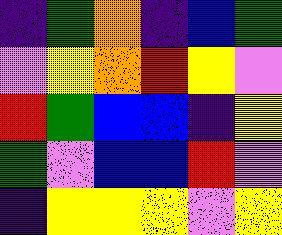[["indigo", "green", "orange", "indigo", "blue", "green"], ["violet", "yellow", "orange", "red", "yellow", "violet"], ["red", "green", "blue", "blue", "indigo", "yellow"], ["green", "violet", "blue", "blue", "red", "violet"], ["indigo", "yellow", "yellow", "yellow", "violet", "yellow"]]